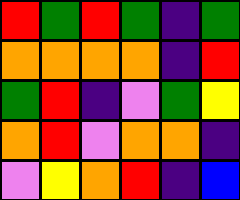[["red", "green", "red", "green", "indigo", "green"], ["orange", "orange", "orange", "orange", "indigo", "red"], ["green", "red", "indigo", "violet", "green", "yellow"], ["orange", "red", "violet", "orange", "orange", "indigo"], ["violet", "yellow", "orange", "red", "indigo", "blue"]]